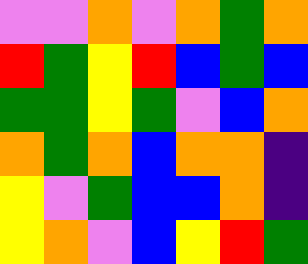[["violet", "violet", "orange", "violet", "orange", "green", "orange"], ["red", "green", "yellow", "red", "blue", "green", "blue"], ["green", "green", "yellow", "green", "violet", "blue", "orange"], ["orange", "green", "orange", "blue", "orange", "orange", "indigo"], ["yellow", "violet", "green", "blue", "blue", "orange", "indigo"], ["yellow", "orange", "violet", "blue", "yellow", "red", "green"]]